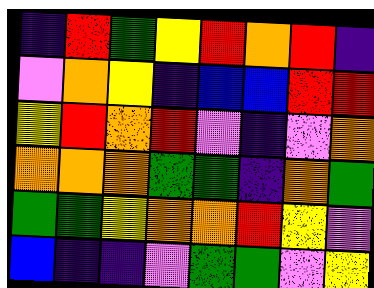[["indigo", "red", "green", "yellow", "red", "orange", "red", "indigo"], ["violet", "orange", "yellow", "indigo", "blue", "blue", "red", "red"], ["yellow", "red", "orange", "red", "violet", "indigo", "violet", "orange"], ["orange", "orange", "orange", "green", "green", "indigo", "orange", "green"], ["green", "green", "yellow", "orange", "orange", "red", "yellow", "violet"], ["blue", "indigo", "indigo", "violet", "green", "green", "violet", "yellow"]]